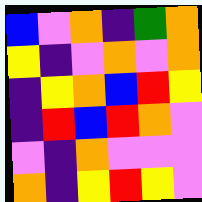[["blue", "violet", "orange", "indigo", "green", "orange"], ["yellow", "indigo", "violet", "orange", "violet", "orange"], ["indigo", "yellow", "orange", "blue", "red", "yellow"], ["indigo", "red", "blue", "red", "orange", "violet"], ["violet", "indigo", "orange", "violet", "violet", "violet"], ["orange", "indigo", "yellow", "red", "yellow", "violet"]]